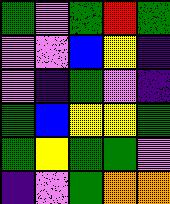[["green", "violet", "green", "red", "green"], ["violet", "violet", "blue", "yellow", "indigo"], ["violet", "indigo", "green", "violet", "indigo"], ["green", "blue", "yellow", "yellow", "green"], ["green", "yellow", "green", "green", "violet"], ["indigo", "violet", "green", "orange", "orange"]]